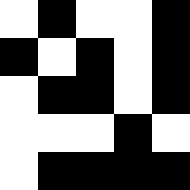[["white", "black", "white", "white", "black"], ["black", "white", "black", "white", "black"], ["white", "black", "black", "white", "black"], ["white", "white", "white", "black", "white"], ["white", "black", "black", "black", "black"]]